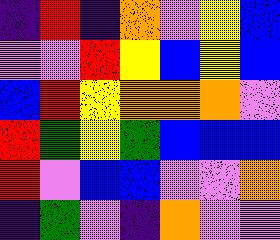[["indigo", "red", "indigo", "orange", "violet", "yellow", "blue"], ["violet", "violet", "red", "yellow", "blue", "yellow", "blue"], ["blue", "red", "yellow", "orange", "orange", "orange", "violet"], ["red", "green", "yellow", "green", "blue", "blue", "blue"], ["red", "violet", "blue", "blue", "violet", "violet", "orange"], ["indigo", "green", "violet", "indigo", "orange", "violet", "violet"]]